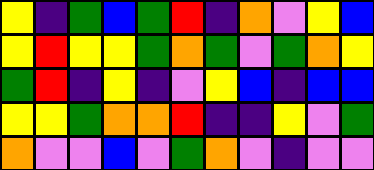[["yellow", "indigo", "green", "blue", "green", "red", "indigo", "orange", "violet", "yellow", "blue"], ["yellow", "red", "yellow", "yellow", "green", "orange", "green", "violet", "green", "orange", "yellow"], ["green", "red", "indigo", "yellow", "indigo", "violet", "yellow", "blue", "indigo", "blue", "blue"], ["yellow", "yellow", "green", "orange", "orange", "red", "indigo", "indigo", "yellow", "violet", "green"], ["orange", "violet", "violet", "blue", "violet", "green", "orange", "violet", "indigo", "violet", "violet"]]